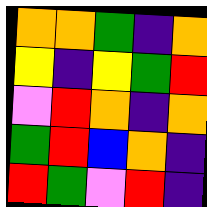[["orange", "orange", "green", "indigo", "orange"], ["yellow", "indigo", "yellow", "green", "red"], ["violet", "red", "orange", "indigo", "orange"], ["green", "red", "blue", "orange", "indigo"], ["red", "green", "violet", "red", "indigo"]]